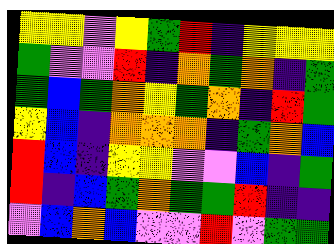[["yellow", "yellow", "violet", "yellow", "green", "red", "indigo", "yellow", "yellow", "yellow"], ["green", "violet", "violet", "red", "indigo", "orange", "green", "orange", "indigo", "green"], ["green", "blue", "green", "orange", "yellow", "green", "orange", "indigo", "red", "green"], ["yellow", "blue", "indigo", "orange", "orange", "orange", "indigo", "green", "orange", "blue"], ["red", "blue", "indigo", "yellow", "yellow", "violet", "violet", "blue", "indigo", "green"], ["red", "indigo", "blue", "green", "orange", "green", "green", "red", "indigo", "indigo"], ["violet", "blue", "orange", "blue", "violet", "violet", "red", "violet", "green", "green"]]